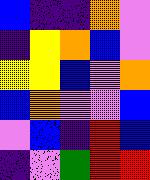[["blue", "indigo", "indigo", "orange", "violet"], ["indigo", "yellow", "orange", "blue", "violet"], ["yellow", "yellow", "blue", "violet", "orange"], ["blue", "orange", "violet", "violet", "blue"], ["violet", "blue", "indigo", "red", "blue"], ["indigo", "violet", "green", "red", "red"]]